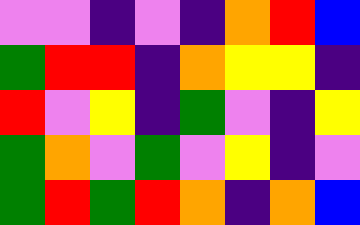[["violet", "violet", "indigo", "violet", "indigo", "orange", "red", "blue"], ["green", "red", "red", "indigo", "orange", "yellow", "yellow", "indigo"], ["red", "violet", "yellow", "indigo", "green", "violet", "indigo", "yellow"], ["green", "orange", "violet", "green", "violet", "yellow", "indigo", "violet"], ["green", "red", "green", "red", "orange", "indigo", "orange", "blue"]]